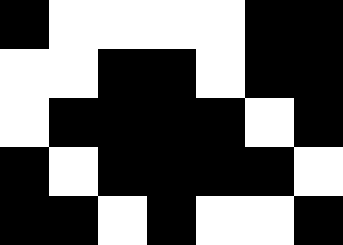[["black", "white", "white", "white", "white", "black", "black"], ["white", "white", "black", "black", "white", "black", "black"], ["white", "black", "black", "black", "black", "white", "black"], ["black", "white", "black", "black", "black", "black", "white"], ["black", "black", "white", "black", "white", "white", "black"]]